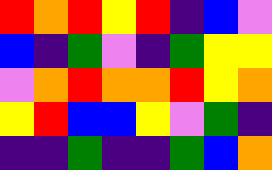[["red", "orange", "red", "yellow", "red", "indigo", "blue", "violet"], ["blue", "indigo", "green", "violet", "indigo", "green", "yellow", "yellow"], ["violet", "orange", "red", "orange", "orange", "red", "yellow", "orange"], ["yellow", "red", "blue", "blue", "yellow", "violet", "green", "indigo"], ["indigo", "indigo", "green", "indigo", "indigo", "green", "blue", "orange"]]